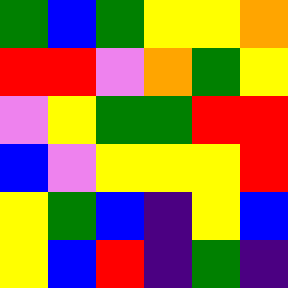[["green", "blue", "green", "yellow", "yellow", "orange"], ["red", "red", "violet", "orange", "green", "yellow"], ["violet", "yellow", "green", "green", "red", "red"], ["blue", "violet", "yellow", "yellow", "yellow", "red"], ["yellow", "green", "blue", "indigo", "yellow", "blue"], ["yellow", "blue", "red", "indigo", "green", "indigo"]]